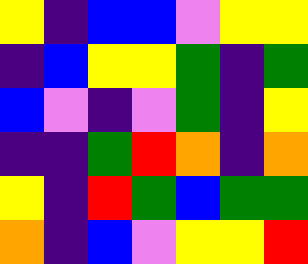[["yellow", "indigo", "blue", "blue", "violet", "yellow", "yellow"], ["indigo", "blue", "yellow", "yellow", "green", "indigo", "green"], ["blue", "violet", "indigo", "violet", "green", "indigo", "yellow"], ["indigo", "indigo", "green", "red", "orange", "indigo", "orange"], ["yellow", "indigo", "red", "green", "blue", "green", "green"], ["orange", "indigo", "blue", "violet", "yellow", "yellow", "red"]]